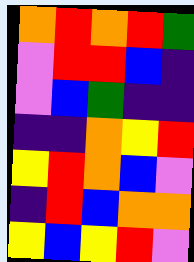[["orange", "red", "orange", "red", "green"], ["violet", "red", "red", "blue", "indigo"], ["violet", "blue", "green", "indigo", "indigo"], ["indigo", "indigo", "orange", "yellow", "red"], ["yellow", "red", "orange", "blue", "violet"], ["indigo", "red", "blue", "orange", "orange"], ["yellow", "blue", "yellow", "red", "violet"]]